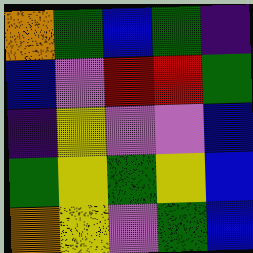[["orange", "green", "blue", "green", "indigo"], ["blue", "violet", "red", "red", "green"], ["indigo", "yellow", "violet", "violet", "blue"], ["green", "yellow", "green", "yellow", "blue"], ["orange", "yellow", "violet", "green", "blue"]]